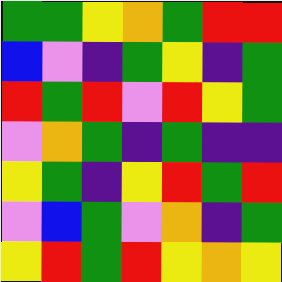[["green", "green", "yellow", "orange", "green", "red", "red"], ["blue", "violet", "indigo", "green", "yellow", "indigo", "green"], ["red", "green", "red", "violet", "red", "yellow", "green"], ["violet", "orange", "green", "indigo", "green", "indigo", "indigo"], ["yellow", "green", "indigo", "yellow", "red", "green", "red"], ["violet", "blue", "green", "violet", "orange", "indigo", "green"], ["yellow", "red", "green", "red", "yellow", "orange", "yellow"]]